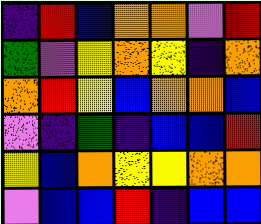[["indigo", "red", "blue", "orange", "orange", "violet", "red"], ["green", "violet", "yellow", "orange", "yellow", "indigo", "orange"], ["orange", "red", "yellow", "blue", "orange", "orange", "blue"], ["violet", "indigo", "green", "indigo", "blue", "blue", "red"], ["yellow", "blue", "orange", "yellow", "yellow", "orange", "orange"], ["violet", "blue", "blue", "red", "indigo", "blue", "blue"]]